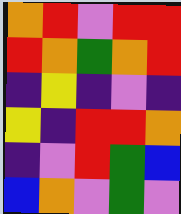[["orange", "red", "violet", "red", "red"], ["red", "orange", "green", "orange", "red"], ["indigo", "yellow", "indigo", "violet", "indigo"], ["yellow", "indigo", "red", "red", "orange"], ["indigo", "violet", "red", "green", "blue"], ["blue", "orange", "violet", "green", "violet"]]